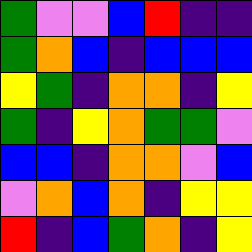[["green", "violet", "violet", "blue", "red", "indigo", "indigo"], ["green", "orange", "blue", "indigo", "blue", "blue", "blue"], ["yellow", "green", "indigo", "orange", "orange", "indigo", "yellow"], ["green", "indigo", "yellow", "orange", "green", "green", "violet"], ["blue", "blue", "indigo", "orange", "orange", "violet", "blue"], ["violet", "orange", "blue", "orange", "indigo", "yellow", "yellow"], ["red", "indigo", "blue", "green", "orange", "indigo", "yellow"]]